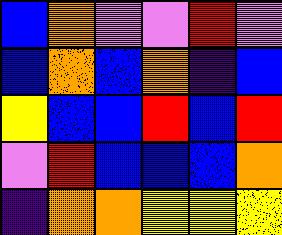[["blue", "orange", "violet", "violet", "red", "violet"], ["blue", "orange", "blue", "orange", "indigo", "blue"], ["yellow", "blue", "blue", "red", "blue", "red"], ["violet", "red", "blue", "blue", "blue", "orange"], ["indigo", "orange", "orange", "yellow", "yellow", "yellow"]]